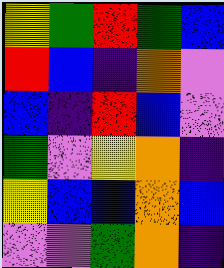[["yellow", "green", "red", "green", "blue"], ["red", "blue", "indigo", "orange", "violet"], ["blue", "indigo", "red", "blue", "violet"], ["green", "violet", "yellow", "orange", "indigo"], ["yellow", "blue", "blue", "orange", "blue"], ["violet", "violet", "green", "orange", "indigo"]]